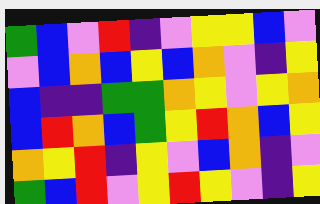[["green", "blue", "violet", "red", "indigo", "violet", "yellow", "yellow", "blue", "violet"], ["violet", "blue", "orange", "blue", "yellow", "blue", "orange", "violet", "indigo", "yellow"], ["blue", "indigo", "indigo", "green", "green", "orange", "yellow", "violet", "yellow", "orange"], ["blue", "red", "orange", "blue", "green", "yellow", "red", "orange", "blue", "yellow"], ["orange", "yellow", "red", "indigo", "yellow", "violet", "blue", "orange", "indigo", "violet"], ["green", "blue", "red", "violet", "yellow", "red", "yellow", "violet", "indigo", "yellow"]]